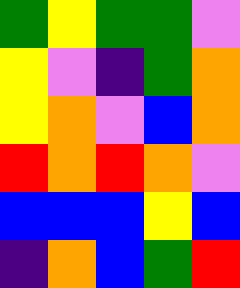[["green", "yellow", "green", "green", "violet"], ["yellow", "violet", "indigo", "green", "orange"], ["yellow", "orange", "violet", "blue", "orange"], ["red", "orange", "red", "orange", "violet"], ["blue", "blue", "blue", "yellow", "blue"], ["indigo", "orange", "blue", "green", "red"]]